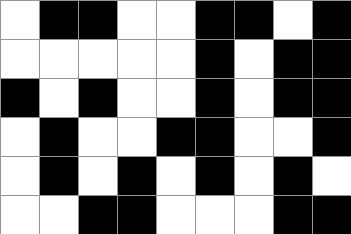[["white", "black", "black", "white", "white", "black", "black", "white", "black"], ["white", "white", "white", "white", "white", "black", "white", "black", "black"], ["black", "white", "black", "white", "white", "black", "white", "black", "black"], ["white", "black", "white", "white", "black", "black", "white", "white", "black"], ["white", "black", "white", "black", "white", "black", "white", "black", "white"], ["white", "white", "black", "black", "white", "white", "white", "black", "black"]]